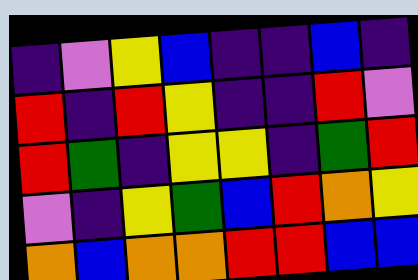[["indigo", "violet", "yellow", "blue", "indigo", "indigo", "blue", "indigo"], ["red", "indigo", "red", "yellow", "indigo", "indigo", "red", "violet"], ["red", "green", "indigo", "yellow", "yellow", "indigo", "green", "red"], ["violet", "indigo", "yellow", "green", "blue", "red", "orange", "yellow"], ["orange", "blue", "orange", "orange", "red", "red", "blue", "blue"]]